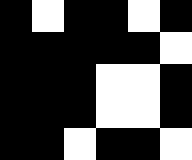[["black", "white", "black", "black", "white", "black"], ["black", "black", "black", "black", "black", "white"], ["black", "black", "black", "white", "white", "black"], ["black", "black", "black", "white", "white", "black"], ["black", "black", "white", "black", "black", "white"]]